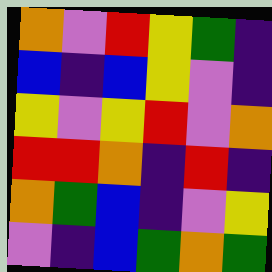[["orange", "violet", "red", "yellow", "green", "indigo"], ["blue", "indigo", "blue", "yellow", "violet", "indigo"], ["yellow", "violet", "yellow", "red", "violet", "orange"], ["red", "red", "orange", "indigo", "red", "indigo"], ["orange", "green", "blue", "indigo", "violet", "yellow"], ["violet", "indigo", "blue", "green", "orange", "green"]]